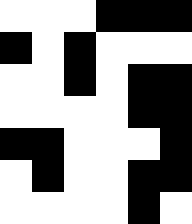[["white", "white", "white", "black", "black", "black"], ["black", "white", "black", "white", "white", "white"], ["white", "white", "black", "white", "black", "black"], ["white", "white", "white", "white", "black", "black"], ["black", "black", "white", "white", "white", "black"], ["white", "black", "white", "white", "black", "black"], ["white", "white", "white", "white", "black", "white"]]